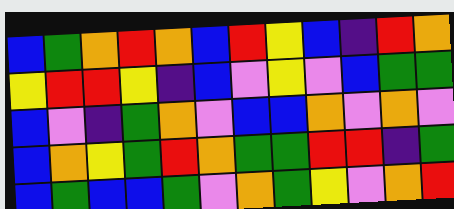[["blue", "green", "orange", "red", "orange", "blue", "red", "yellow", "blue", "indigo", "red", "orange"], ["yellow", "red", "red", "yellow", "indigo", "blue", "violet", "yellow", "violet", "blue", "green", "green"], ["blue", "violet", "indigo", "green", "orange", "violet", "blue", "blue", "orange", "violet", "orange", "violet"], ["blue", "orange", "yellow", "green", "red", "orange", "green", "green", "red", "red", "indigo", "green"], ["blue", "green", "blue", "blue", "green", "violet", "orange", "green", "yellow", "violet", "orange", "red"]]